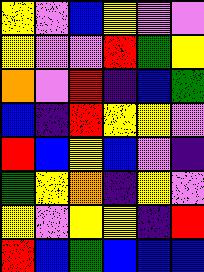[["yellow", "violet", "blue", "yellow", "violet", "violet"], ["yellow", "violet", "violet", "red", "green", "yellow"], ["orange", "violet", "red", "indigo", "blue", "green"], ["blue", "indigo", "red", "yellow", "yellow", "violet"], ["red", "blue", "yellow", "blue", "violet", "indigo"], ["green", "yellow", "orange", "indigo", "yellow", "violet"], ["yellow", "violet", "yellow", "yellow", "indigo", "red"], ["red", "blue", "green", "blue", "blue", "blue"]]